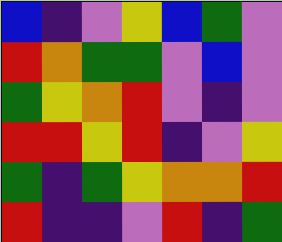[["blue", "indigo", "violet", "yellow", "blue", "green", "violet"], ["red", "orange", "green", "green", "violet", "blue", "violet"], ["green", "yellow", "orange", "red", "violet", "indigo", "violet"], ["red", "red", "yellow", "red", "indigo", "violet", "yellow"], ["green", "indigo", "green", "yellow", "orange", "orange", "red"], ["red", "indigo", "indigo", "violet", "red", "indigo", "green"]]